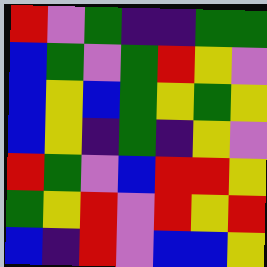[["red", "violet", "green", "indigo", "indigo", "green", "green"], ["blue", "green", "violet", "green", "red", "yellow", "violet"], ["blue", "yellow", "blue", "green", "yellow", "green", "yellow"], ["blue", "yellow", "indigo", "green", "indigo", "yellow", "violet"], ["red", "green", "violet", "blue", "red", "red", "yellow"], ["green", "yellow", "red", "violet", "red", "yellow", "red"], ["blue", "indigo", "red", "violet", "blue", "blue", "yellow"]]